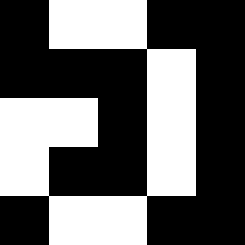[["black", "white", "white", "black", "black"], ["black", "black", "black", "white", "black"], ["white", "white", "black", "white", "black"], ["white", "black", "black", "white", "black"], ["black", "white", "white", "black", "black"]]